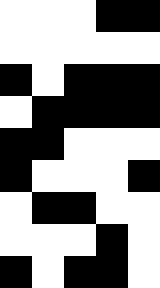[["white", "white", "white", "black", "black"], ["white", "white", "white", "white", "white"], ["black", "white", "black", "black", "black"], ["white", "black", "black", "black", "black"], ["black", "black", "white", "white", "white"], ["black", "white", "white", "white", "black"], ["white", "black", "black", "white", "white"], ["white", "white", "white", "black", "white"], ["black", "white", "black", "black", "white"]]